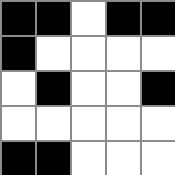[["black", "black", "white", "black", "black"], ["black", "white", "white", "white", "white"], ["white", "black", "white", "white", "black"], ["white", "white", "white", "white", "white"], ["black", "black", "white", "white", "white"]]